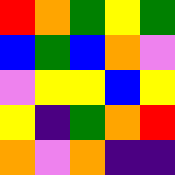[["red", "orange", "green", "yellow", "green"], ["blue", "green", "blue", "orange", "violet"], ["violet", "yellow", "yellow", "blue", "yellow"], ["yellow", "indigo", "green", "orange", "red"], ["orange", "violet", "orange", "indigo", "indigo"]]